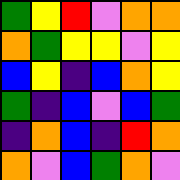[["green", "yellow", "red", "violet", "orange", "orange"], ["orange", "green", "yellow", "yellow", "violet", "yellow"], ["blue", "yellow", "indigo", "blue", "orange", "yellow"], ["green", "indigo", "blue", "violet", "blue", "green"], ["indigo", "orange", "blue", "indigo", "red", "orange"], ["orange", "violet", "blue", "green", "orange", "violet"]]